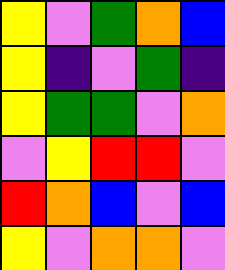[["yellow", "violet", "green", "orange", "blue"], ["yellow", "indigo", "violet", "green", "indigo"], ["yellow", "green", "green", "violet", "orange"], ["violet", "yellow", "red", "red", "violet"], ["red", "orange", "blue", "violet", "blue"], ["yellow", "violet", "orange", "orange", "violet"]]